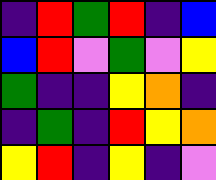[["indigo", "red", "green", "red", "indigo", "blue"], ["blue", "red", "violet", "green", "violet", "yellow"], ["green", "indigo", "indigo", "yellow", "orange", "indigo"], ["indigo", "green", "indigo", "red", "yellow", "orange"], ["yellow", "red", "indigo", "yellow", "indigo", "violet"]]